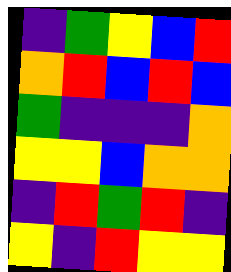[["indigo", "green", "yellow", "blue", "red"], ["orange", "red", "blue", "red", "blue"], ["green", "indigo", "indigo", "indigo", "orange"], ["yellow", "yellow", "blue", "orange", "orange"], ["indigo", "red", "green", "red", "indigo"], ["yellow", "indigo", "red", "yellow", "yellow"]]